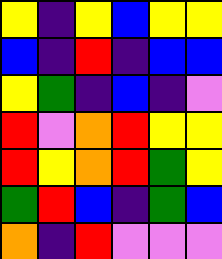[["yellow", "indigo", "yellow", "blue", "yellow", "yellow"], ["blue", "indigo", "red", "indigo", "blue", "blue"], ["yellow", "green", "indigo", "blue", "indigo", "violet"], ["red", "violet", "orange", "red", "yellow", "yellow"], ["red", "yellow", "orange", "red", "green", "yellow"], ["green", "red", "blue", "indigo", "green", "blue"], ["orange", "indigo", "red", "violet", "violet", "violet"]]